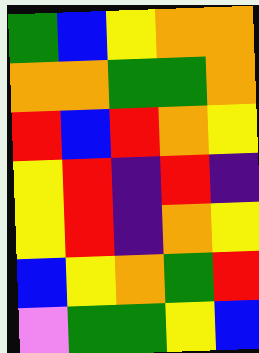[["green", "blue", "yellow", "orange", "orange"], ["orange", "orange", "green", "green", "orange"], ["red", "blue", "red", "orange", "yellow"], ["yellow", "red", "indigo", "red", "indigo"], ["yellow", "red", "indigo", "orange", "yellow"], ["blue", "yellow", "orange", "green", "red"], ["violet", "green", "green", "yellow", "blue"]]